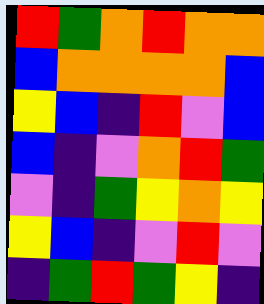[["red", "green", "orange", "red", "orange", "orange"], ["blue", "orange", "orange", "orange", "orange", "blue"], ["yellow", "blue", "indigo", "red", "violet", "blue"], ["blue", "indigo", "violet", "orange", "red", "green"], ["violet", "indigo", "green", "yellow", "orange", "yellow"], ["yellow", "blue", "indigo", "violet", "red", "violet"], ["indigo", "green", "red", "green", "yellow", "indigo"]]